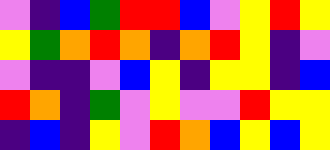[["violet", "indigo", "blue", "green", "red", "red", "blue", "violet", "yellow", "red", "yellow"], ["yellow", "green", "orange", "red", "orange", "indigo", "orange", "red", "yellow", "indigo", "violet"], ["violet", "indigo", "indigo", "violet", "blue", "yellow", "indigo", "yellow", "yellow", "indigo", "blue"], ["red", "orange", "indigo", "green", "violet", "yellow", "violet", "violet", "red", "yellow", "yellow"], ["indigo", "blue", "indigo", "yellow", "violet", "red", "orange", "blue", "yellow", "blue", "yellow"]]